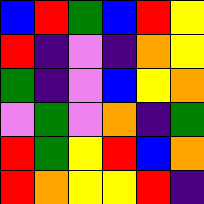[["blue", "red", "green", "blue", "red", "yellow"], ["red", "indigo", "violet", "indigo", "orange", "yellow"], ["green", "indigo", "violet", "blue", "yellow", "orange"], ["violet", "green", "violet", "orange", "indigo", "green"], ["red", "green", "yellow", "red", "blue", "orange"], ["red", "orange", "yellow", "yellow", "red", "indigo"]]